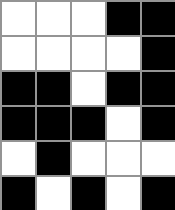[["white", "white", "white", "black", "black"], ["white", "white", "white", "white", "black"], ["black", "black", "white", "black", "black"], ["black", "black", "black", "white", "black"], ["white", "black", "white", "white", "white"], ["black", "white", "black", "white", "black"]]